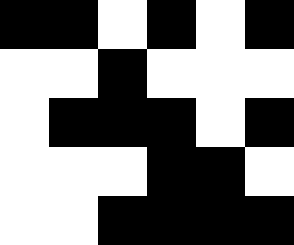[["black", "black", "white", "black", "white", "black"], ["white", "white", "black", "white", "white", "white"], ["white", "black", "black", "black", "white", "black"], ["white", "white", "white", "black", "black", "white"], ["white", "white", "black", "black", "black", "black"]]